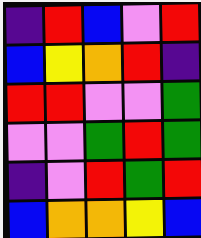[["indigo", "red", "blue", "violet", "red"], ["blue", "yellow", "orange", "red", "indigo"], ["red", "red", "violet", "violet", "green"], ["violet", "violet", "green", "red", "green"], ["indigo", "violet", "red", "green", "red"], ["blue", "orange", "orange", "yellow", "blue"]]